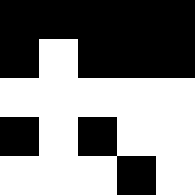[["black", "black", "black", "black", "black"], ["black", "white", "black", "black", "black"], ["white", "white", "white", "white", "white"], ["black", "white", "black", "white", "white"], ["white", "white", "white", "black", "white"]]